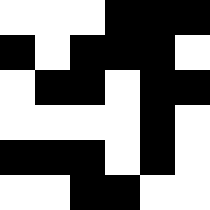[["white", "white", "white", "black", "black", "black"], ["black", "white", "black", "black", "black", "white"], ["white", "black", "black", "white", "black", "black"], ["white", "white", "white", "white", "black", "white"], ["black", "black", "black", "white", "black", "white"], ["white", "white", "black", "black", "white", "white"]]